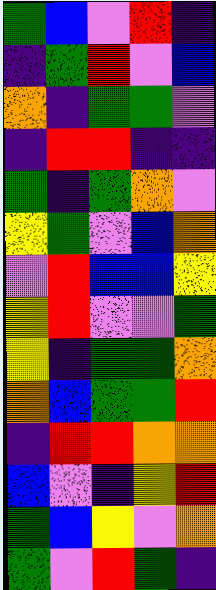[["green", "blue", "violet", "red", "indigo"], ["indigo", "green", "red", "violet", "blue"], ["orange", "indigo", "green", "green", "violet"], ["indigo", "red", "red", "indigo", "indigo"], ["green", "indigo", "green", "orange", "violet"], ["yellow", "green", "violet", "blue", "orange"], ["violet", "red", "blue", "blue", "yellow"], ["yellow", "red", "violet", "violet", "green"], ["yellow", "indigo", "green", "green", "orange"], ["orange", "blue", "green", "green", "red"], ["indigo", "red", "red", "orange", "orange"], ["blue", "violet", "indigo", "yellow", "red"], ["green", "blue", "yellow", "violet", "orange"], ["green", "violet", "red", "green", "indigo"]]